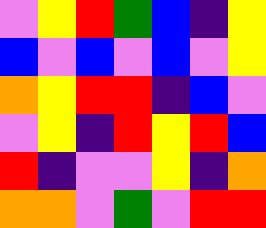[["violet", "yellow", "red", "green", "blue", "indigo", "yellow"], ["blue", "violet", "blue", "violet", "blue", "violet", "yellow"], ["orange", "yellow", "red", "red", "indigo", "blue", "violet"], ["violet", "yellow", "indigo", "red", "yellow", "red", "blue"], ["red", "indigo", "violet", "violet", "yellow", "indigo", "orange"], ["orange", "orange", "violet", "green", "violet", "red", "red"]]